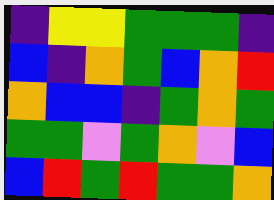[["indigo", "yellow", "yellow", "green", "green", "green", "indigo"], ["blue", "indigo", "orange", "green", "blue", "orange", "red"], ["orange", "blue", "blue", "indigo", "green", "orange", "green"], ["green", "green", "violet", "green", "orange", "violet", "blue"], ["blue", "red", "green", "red", "green", "green", "orange"]]